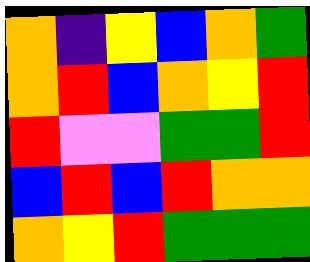[["orange", "indigo", "yellow", "blue", "orange", "green"], ["orange", "red", "blue", "orange", "yellow", "red"], ["red", "violet", "violet", "green", "green", "red"], ["blue", "red", "blue", "red", "orange", "orange"], ["orange", "yellow", "red", "green", "green", "green"]]